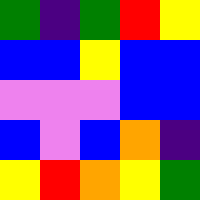[["green", "indigo", "green", "red", "yellow"], ["blue", "blue", "yellow", "blue", "blue"], ["violet", "violet", "violet", "blue", "blue"], ["blue", "violet", "blue", "orange", "indigo"], ["yellow", "red", "orange", "yellow", "green"]]